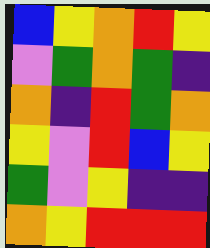[["blue", "yellow", "orange", "red", "yellow"], ["violet", "green", "orange", "green", "indigo"], ["orange", "indigo", "red", "green", "orange"], ["yellow", "violet", "red", "blue", "yellow"], ["green", "violet", "yellow", "indigo", "indigo"], ["orange", "yellow", "red", "red", "red"]]